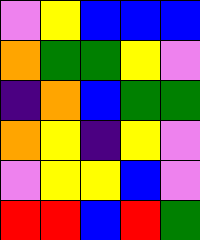[["violet", "yellow", "blue", "blue", "blue"], ["orange", "green", "green", "yellow", "violet"], ["indigo", "orange", "blue", "green", "green"], ["orange", "yellow", "indigo", "yellow", "violet"], ["violet", "yellow", "yellow", "blue", "violet"], ["red", "red", "blue", "red", "green"]]